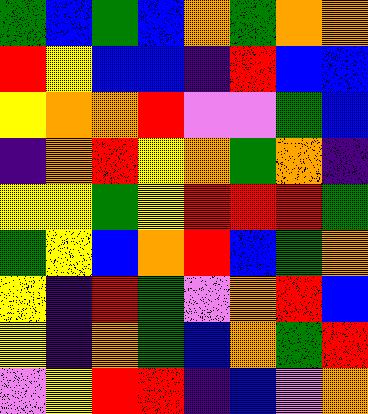[["green", "blue", "green", "blue", "orange", "green", "orange", "orange"], ["red", "yellow", "blue", "blue", "indigo", "red", "blue", "blue"], ["yellow", "orange", "orange", "red", "violet", "violet", "green", "blue"], ["indigo", "orange", "red", "yellow", "orange", "green", "orange", "indigo"], ["yellow", "yellow", "green", "yellow", "red", "red", "red", "green"], ["green", "yellow", "blue", "orange", "red", "blue", "green", "orange"], ["yellow", "indigo", "red", "green", "violet", "orange", "red", "blue"], ["yellow", "indigo", "orange", "green", "blue", "orange", "green", "red"], ["violet", "yellow", "red", "red", "indigo", "blue", "violet", "orange"]]